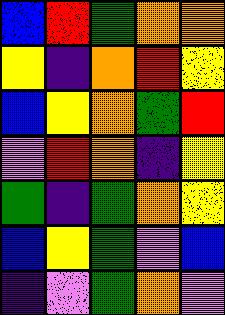[["blue", "red", "green", "orange", "orange"], ["yellow", "indigo", "orange", "red", "yellow"], ["blue", "yellow", "orange", "green", "red"], ["violet", "red", "orange", "indigo", "yellow"], ["green", "indigo", "green", "orange", "yellow"], ["blue", "yellow", "green", "violet", "blue"], ["indigo", "violet", "green", "orange", "violet"]]